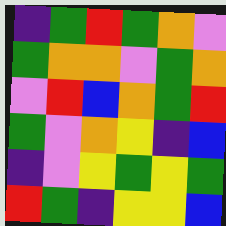[["indigo", "green", "red", "green", "orange", "violet"], ["green", "orange", "orange", "violet", "green", "orange"], ["violet", "red", "blue", "orange", "green", "red"], ["green", "violet", "orange", "yellow", "indigo", "blue"], ["indigo", "violet", "yellow", "green", "yellow", "green"], ["red", "green", "indigo", "yellow", "yellow", "blue"]]